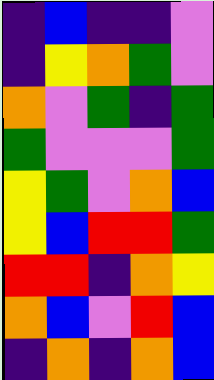[["indigo", "blue", "indigo", "indigo", "violet"], ["indigo", "yellow", "orange", "green", "violet"], ["orange", "violet", "green", "indigo", "green"], ["green", "violet", "violet", "violet", "green"], ["yellow", "green", "violet", "orange", "blue"], ["yellow", "blue", "red", "red", "green"], ["red", "red", "indigo", "orange", "yellow"], ["orange", "blue", "violet", "red", "blue"], ["indigo", "orange", "indigo", "orange", "blue"]]